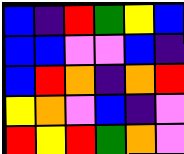[["blue", "indigo", "red", "green", "yellow", "blue"], ["blue", "blue", "violet", "violet", "blue", "indigo"], ["blue", "red", "orange", "indigo", "orange", "red"], ["yellow", "orange", "violet", "blue", "indigo", "violet"], ["red", "yellow", "red", "green", "orange", "violet"]]